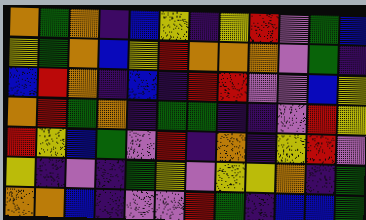[["orange", "green", "orange", "indigo", "blue", "yellow", "indigo", "yellow", "red", "violet", "green", "blue"], ["yellow", "green", "orange", "blue", "yellow", "red", "orange", "orange", "orange", "violet", "green", "indigo"], ["blue", "red", "orange", "indigo", "blue", "indigo", "red", "red", "violet", "violet", "blue", "yellow"], ["orange", "red", "green", "orange", "indigo", "green", "green", "indigo", "indigo", "violet", "red", "yellow"], ["red", "yellow", "blue", "green", "violet", "red", "indigo", "orange", "indigo", "yellow", "red", "violet"], ["yellow", "indigo", "violet", "indigo", "green", "yellow", "violet", "yellow", "yellow", "orange", "indigo", "green"], ["orange", "orange", "blue", "indigo", "violet", "violet", "red", "green", "indigo", "blue", "blue", "green"]]